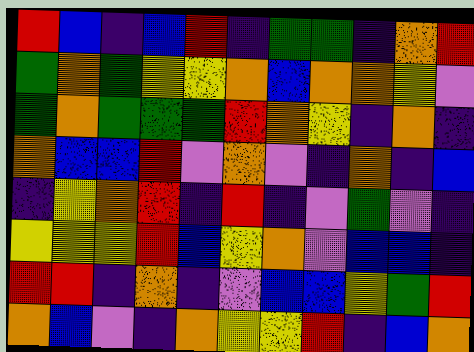[["red", "blue", "indigo", "blue", "red", "indigo", "green", "green", "indigo", "orange", "red"], ["green", "orange", "green", "yellow", "yellow", "orange", "blue", "orange", "orange", "yellow", "violet"], ["green", "orange", "green", "green", "green", "red", "orange", "yellow", "indigo", "orange", "indigo"], ["orange", "blue", "blue", "red", "violet", "orange", "violet", "indigo", "orange", "indigo", "blue"], ["indigo", "yellow", "orange", "red", "indigo", "red", "indigo", "violet", "green", "violet", "indigo"], ["yellow", "yellow", "yellow", "red", "blue", "yellow", "orange", "violet", "blue", "blue", "indigo"], ["red", "red", "indigo", "orange", "indigo", "violet", "blue", "blue", "yellow", "green", "red"], ["orange", "blue", "violet", "indigo", "orange", "yellow", "yellow", "red", "indigo", "blue", "orange"]]